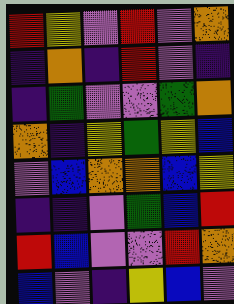[["red", "yellow", "violet", "red", "violet", "orange"], ["indigo", "orange", "indigo", "red", "violet", "indigo"], ["indigo", "green", "violet", "violet", "green", "orange"], ["orange", "indigo", "yellow", "green", "yellow", "blue"], ["violet", "blue", "orange", "orange", "blue", "yellow"], ["indigo", "indigo", "violet", "green", "blue", "red"], ["red", "blue", "violet", "violet", "red", "orange"], ["blue", "violet", "indigo", "yellow", "blue", "violet"]]